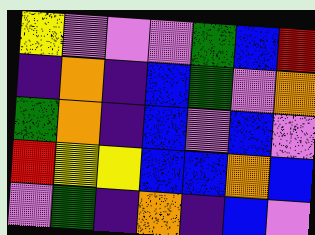[["yellow", "violet", "violet", "violet", "green", "blue", "red"], ["indigo", "orange", "indigo", "blue", "green", "violet", "orange"], ["green", "orange", "indigo", "blue", "violet", "blue", "violet"], ["red", "yellow", "yellow", "blue", "blue", "orange", "blue"], ["violet", "green", "indigo", "orange", "indigo", "blue", "violet"]]